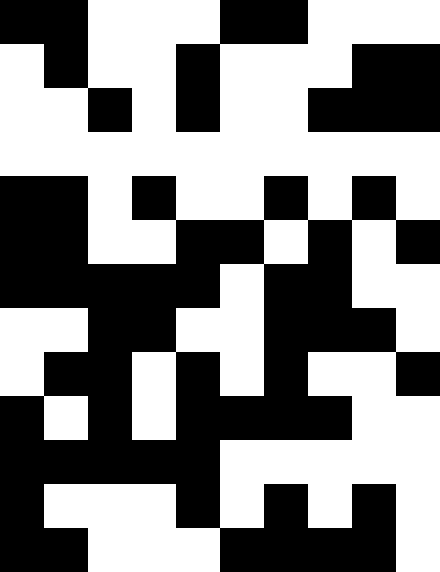[["black", "black", "white", "white", "white", "black", "black", "white", "white", "white"], ["white", "black", "white", "white", "black", "white", "white", "white", "black", "black"], ["white", "white", "black", "white", "black", "white", "white", "black", "black", "black"], ["white", "white", "white", "white", "white", "white", "white", "white", "white", "white"], ["black", "black", "white", "black", "white", "white", "black", "white", "black", "white"], ["black", "black", "white", "white", "black", "black", "white", "black", "white", "black"], ["black", "black", "black", "black", "black", "white", "black", "black", "white", "white"], ["white", "white", "black", "black", "white", "white", "black", "black", "black", "white"], ["white", "black", "black", "white", "black", "white", "black", "white", "white", "black"], ["black", "white", "black", "white", "black", "black", "black", "black", "white", "white"], ["black", "black", "black", "black", "black", "white", "white", "white", "white", "white"], ["black", "white", "white", "white", "black", "white", "black", "white", "black", "white"], ["black", "black", "white", "white", "white", "black", "black", "black", "black", "white"]]